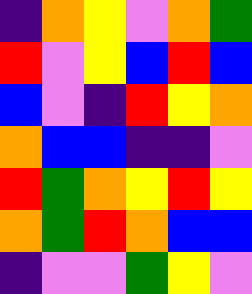[["indigo", "orange", "yellow", "violet", "orange", "green"], ["red", "violet", "yellow", "blue", "red", "blue"], ["blue", "violet", "indigo", "red", "yellow", "orange"], ["orange", "blue", "blue", "indigo", "indigo", "violet"], ["red", "green", "orange", "yellow", "red", "yellow"], ["orange", "green", "red", "orange", "blue", "blue"], ["indigo", "violet", "violet", "green", "yellow", "violet"]]